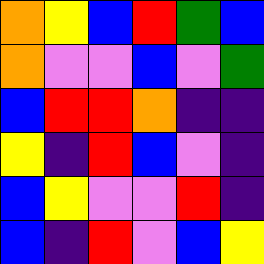[["orange", "yellow", "blue", "red", "green", "blue"], ["orange", "violet", "violet", "blue", "violet", "green"], ["blue", "red", "red", "orange", "indigo", "indigo"], ["yellow", "indigo", "red", "blue", "violet", "indigo"], ["blue", "yellow", "violet", "violet", "red", "indigo"], ["blue", "indigo", "red", "violet", "blue", "yellow"]]